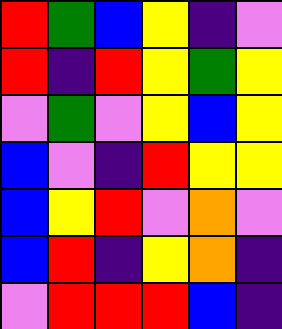[["red", "green", "blue", "yellow", "indigo", "violet"], ["red", "indigo", "red", "yellow", "green", "yellow"], ["violet", "green", "violet", "yellow", "blue", "yellow"], ["blue", "violet", "indigo", "red", "yellow", "yellow"], ["blue", "yellow", "red", "violet", "orange", "violet"], ["blue", "red", "indigo", "yellow", "orange", "indigo"], ["violet", "red", "red", "red", "blue", "indigo"]]